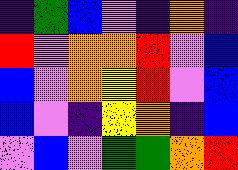[["indigo", "green", "blue", "violet", "indigo", "orange", "indigo"], ["red", "violet", "orange", "orange", "red", "violet", "blue"], ["blue", "violet", "orange", "yellow", "red", "violet", "blue"], ["blue", "violet", "indigo", "yellow", "orange", "indigo", "blue"], ["violet", "blue", "violet", "green", "green", "orange", "red"]]